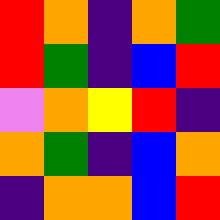[["red", "orange", "indigo", "orange", "green"], ["red", "green", "indigo", "blue", "red"], ["violet", "orange", "yellow", "red", "indigo"], ["orange", "green", "indigo", "blue", "orange"], ["indigo", "orange", "orange", "blue", "red"]]